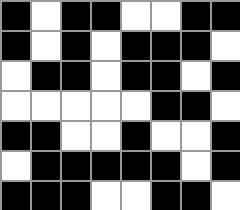[["black", "white", "black", "black", "white", "white", "black", "black"], ["black", "white", "black", "white", "black", "black", "black", "white"], ["white", "black", "black", "white", "black", "black", "white", "black"], ["white", "white", "white", "white", "white", "black", "black", "white"], ["black", "black", "white", "white", "black", "white", "white", "black"], ["white", "black", "black", "black", "black", "black", "white", "black"], ["black", "black", "black", "white", "white", "black", "black", "white"]]